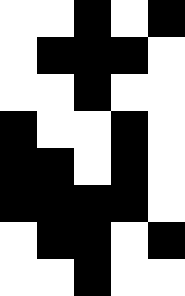[["white", "white", "black", "white", "black"], ["white", "black", "black", "black", "white"], ["white", "white", "black", "white", "white"], ["black", "white", "white", "black", "white"], ["black", "black", "white", "black", "white"], ["black", "black", "black", "black", "white"], ["white", "black", "black", "white", "black"], ["white", "white", "black", "white", "white"]]